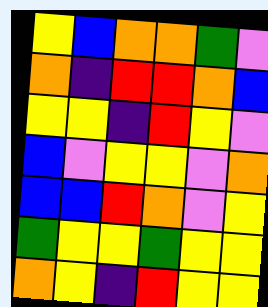[["yellow", "blue", "orange", "orange", "green", "violet"], ["orange", "indigo", "red", "red", "orange", "blue"], ["yellow", "yellow", "indigo", "red", "yellow", "violet"], ["blue", "violet", "yellow", "yellow", "violet", "orange"], ["blue", "blue", "red", "orange", "violet", "yellow"], ["green", "yellow", "yellow", "green", "yellow", "yellow"], ["orange", "yellow", "indigo", "red", "yellow", "yellow"]]